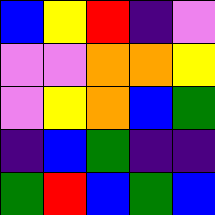[["blue", "yellow", "red", "indigo", "violet"], ["violet", "violet", "orange", "orange", "yellow"], ["violet", "yellow", "orange", "blue", "green"], ["indigo", "blue", "green", "indigo", "indigo"], ["green", "red", "blue", "green", "blue"]]